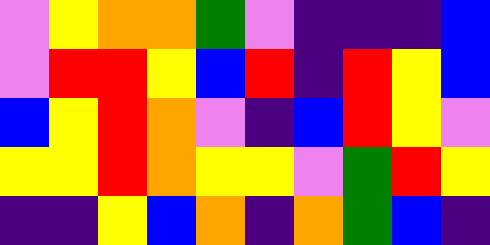[["violet", "yellow", "orange", "orange", "green", "violet", "indigo", "indigo", "indigo", "blue"], ["violet", "red", "red", "yellow", "blue", "red", "indigo", "red", "yellow", "blue"], ["blue", "yellow", "red", "orange", "violet", "indigo", "blue", "red", "yellow", "violet"], ["yellow", "yellow", "red", "orange", "yellow", "yellow", "violet", "green", "red", "yellow"], ["indigo", "indigo", "yellow", "blue", "orange", "indigo", "orange", "green", "blue", "indigo"]]